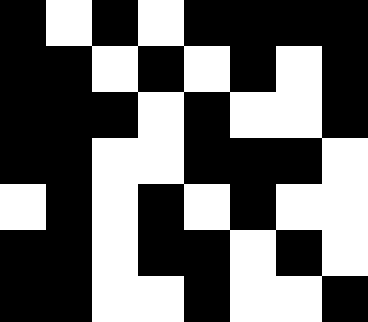[["black", "white", "black", "white", "black", "black", "black", "black"], ["black", "black", "white", "black", "white", "black", "white", "black"], ["black", "black", "black", "white", "black", "white", "white", "black"], ["black", "black", "white", "white", "black", "black", "black", "white"], ["white", "black", "white", "black", "white", "black", "white", "white"], ["black", "black", "white", "black", "black", "white", "black", "white"], ["black", "black", "white", "white", "black", "white", "white", "black"]]